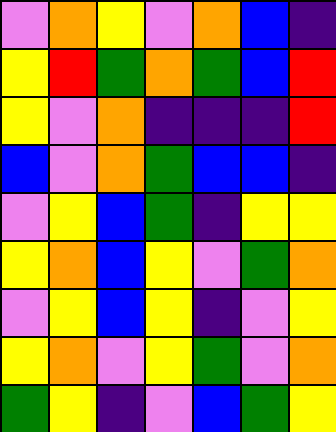[["violet", "orange", "yellow", "violet", "orange", "blue", "indigo"], ["yellow", "red", "green", "orange", "green", "blue", "red"], ["yellow", "violet", "orange", "indigo", "indigo", "indigo", "red"], ["blue", "violet", "orange", "green", "blue", "blue", "indigo"], ["violet", "yellow", "blue", "green", "indigo", "yellow", "yellow"], ["yellow", "orange", "blue", "yellow", "violet", "green", "orange"], ["violet", "yellow", "blue", "yellow", "indigo", "violet", "yellow"], ["yellow", "orange", "violet", "yellow", "green", "violet", "orange"], ["green", "yellow", "indigo", "violet", "blue", "green", "yellow"]]